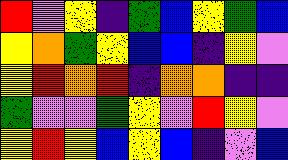[["red", "violet", "yellow", "indigo", "green", "blue", "yellow", "green", "blue"], ["yellow", "orange", "green", "yellow", "blue", "blue", "indigo", "yellow", "violet"], ["yellow", "red", "orange", "red", "indigo", "orange", "orange", "indigo", "indigo"], ["green", "violet", "violet", "green", "yellow", "violet", "red", "yellow", "violet"], ["yellow", "red", "yellow", "blue", "yellow", "blue", "indigo", "violet", "blue"]]